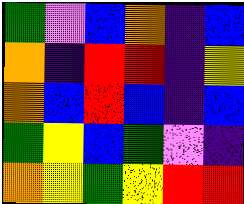[["green", "violet", "blue", "orange", "indigo", "blue"], ["orange", "indigo", "red", "red", "indigo", "yellow"], ["orange", "blue", "red", "blue", "indigo", "blue"], ["green", "yellow", "blue", "green", "violet", "indigo"], ["orange", "yellow", "green", "yellow", "red", "red"]]